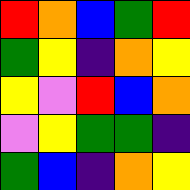[["red", "orange", "blue", "green", "red"], ["green", "yellow", "indigo", "orange", "yellow"], ["yellow", "violet", "red", "blue", "orange"], ["violet", "yellow", "green", "green", "indigo"], ["green", "blue", "indigo", "orange", "yellow"]]